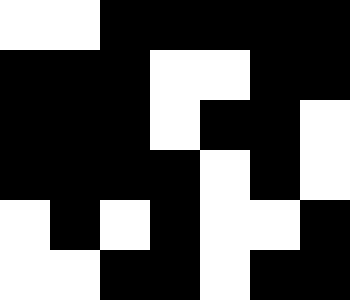[["white", "white", "black", "black", "black", "black", "black"], ["black", "black", "black", "white", "white", "black", "black"], ["black", "black", "black", "white", "black", "black", "white"], ["black", "black", "black", "black", "white", "black", "white"], ["white", "black", "white", "black", "white", "white", "black"], ["white", "white", "black", "black", "white", "black", "black"]]